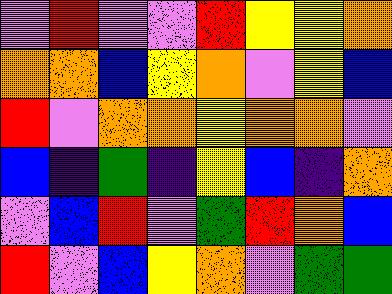[["violet", "red", "violet", "violet", "red", "yellow", "yellow", "orange"], ["orange", "orange", "blue", "yellow", "orange", "violet", "yellow", "blue"], ["red", "violet", "orange", "orange", "yellow", "orange", "orange", "violet"], ["blue", "indigo", "green", "indigo", "yellow", "blue", "indigo", "orange"], ["violet", "blue", "red", "violet", "green", "red", "orange", "blue"], ["red", "violet", "blue", "yellow", "orange", "violet", "green", "green"]]